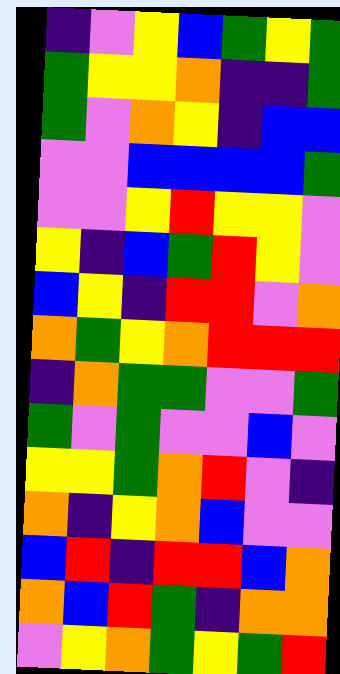[["indigo", "violet", "yellow", "blue", "green", "yellow", "green"], ["green", "yellow", "yellow", "orange", "indigo", "indigo", "green"], ["green", "violet", "orange", "yellow", "indigo", "blue", "blue"], ["violet", "violet", "blue", "blue", "blue", "blue", "green"], ["violet", "violet", "yellow", "red", "yellow", "yellow", "violet"], ["yellow", "indigo", "blue", "green", "red", "yellow", "violet"], ["blue", "yellow", "indigo", "red", "red", "violet", "orange"], ["orange", "green", "yellow", "orange", "red", "red", "red"], ["indigo", "orange", "green", "green", "violet", "violet", "green"], ["green", "violet", "green", "violet", "violet", "blue", "violet"], ["yellow", "yellow", "green", "orange", "red", "violet", "indigo"], ["orange", "indigo", "yellow", "orange", "blue", "violet", "violet"], ["blue", "red", "indigo", "red", "red", "blue", "orange"], ["orange", "blue", "red", "green", "indigo", "orange", "orange"], ["violet", "yellow", "orange", "green", "yellow", "green", "red"]]